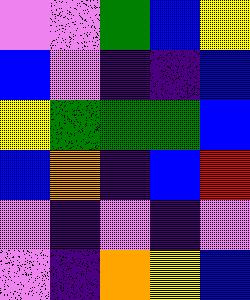[["violet", "violet", "green", "blue", "yellow"], ["blue", "violet", "indigo", "indigo", "blue"], ["yellow", "green", "green", "green", "blue"], ["blue", "orange", "indigo", "blue", "red"], ["violet", "indigo", "violet", "indigo", "violet"], ["violet", "indigo", "orange", "yellow", "blue"]]